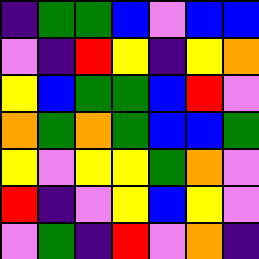[["indigo", "green", "green", "blue", "violet", "blue", "blue"], ["violet", "indigo", "red", "yellow", "indigo", "yellow", "orange"], ["yellow", "blue", "green", "green", "blue", "red", "violet"], ["orange", "green", "orange", "green", "blue", "blue", "green"], ["yellow", "violet", "yellow", "yellow", "green", "orange", "violet"], ["red", "indigo", "violet", "yellow", "blue", "yellow", "violet"], ["violet", "green", "indigo", "red", "violet", "orange", "indigo"]]